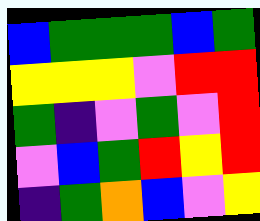[["blue", "green", "green", "green", "blue", "green"], ["yellow", "yellow", "yellow", "violet", "red", "red"], ["green", "indigo", "violet", "green", "violet", "red"], ["violet", "blue", "green", "red", "yellow", "red"], ["indigo", "green", "orange", "blue", "violet", "yellow"]]